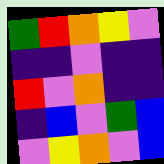[["green", "red", "orange", "yellow", "violet"], ["indigo", "indigo", "violet", "indigo", "indigo"], ["red", "violet", "orange", "indigo", "indigo"], ["indigo", "blue", "violet", "green", "blue"], ["violet", "yellow", "orange", "violet", "blue"]]